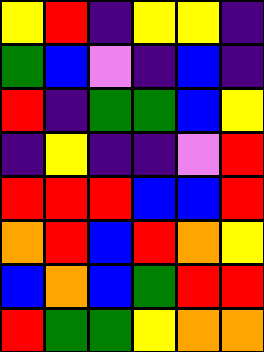[["yellow", "red", "indigo", "yellow", "yellow", "indigo"], ["green", "blue", "violet", "indigo", "blue", "indigo"], ["red", "indigo", "green", "green", "blue", "yellow"], ["indigo", "yellow", "indigo", "indigo", "violet", "red"], ["red", "red", "red", "blue", "blue", "red"], ["orange", "red", "blue", "red", "orange", "yellow"], ["blue", "orange", "blue", "green", "red", "red"], ["red", "green", "green", "yellow", "orange", "orange"]]